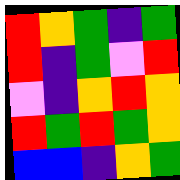[["red", "orange", "green", "indigo", "green"], ["red", "indigo", "green", "violet", "red"], ["violet", "indigo", "orange", "red", "orange"], ["red", "green", "red", "green", "orange"], ["blue", "blue", "indigo", "orange", "green"]]